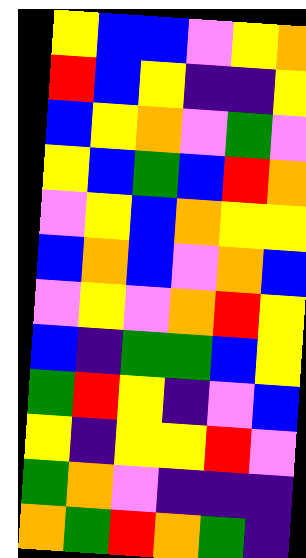[["yellow", "blue", "blue", "violet", "yellow", "orange"], ["red", "blue", "yellow", "indigo", "indigo", "yellow"], ["blue", "yellow", "orange", "violet", "green", "violet"], ["yellow", "blue", "green", "blue", "red", "orange"], ["violet", "yellow", "blue", "orange", "yellow", "yellow"], ["blue", "orange", "blue", "violet", "orange", "blue"], ["violet", "yellow", "violet", "orange", "red", "yellow"], ["blue", "indigo", "green", "green", "blue", "yellow"], ["green", "red", "yellow", "indigo", "violet", "blue"], ["yellow", "indigo", "yellow", "yellow", "red", "violet"], ["green", "orange", "violet", "indigo", "indigo", "indigo"], ["orange", "green", "red", "orange", "green", "indigo"]]